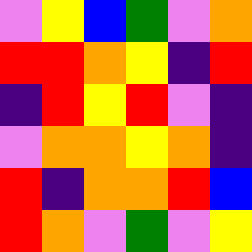[["violet", "yellow", "blue", "green", "violet", "orange"], ["red", "red", "orange", "yellow", "indigo", "red"], ["indigo", "red", "yellow", "red", "violet", "indigo"], ["violet", "orange", "orange", "yellow", "orange", "indigo"], ["red", "indigo", "orange", "orange", "red", "blue"], ["red", "orange", "violet", "green", "violet", "yellow"]]